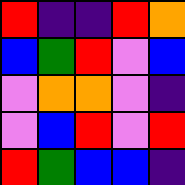[["red", "indigo", "indigo", "red", "orange"], ["blue", "green", "red", "violet", "blue"], ["violet", "orange", "orange", "violet", "indigo"], ["violet", "blue", "red", "violet", "red"], ["red", "green", "blue", "blue", "indigo"]]